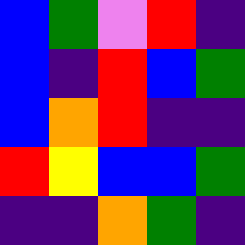[["blue", "green", "violet", "red", "indigo"], ["blue", "indigo", "red", "blue", "green"], ["blue", "orange", "red", "indigo", "indigo"], ["red", "yellow", "blue", "blue", "green"], ["indigo", "indigo", "orange", "green", "indigo"]]